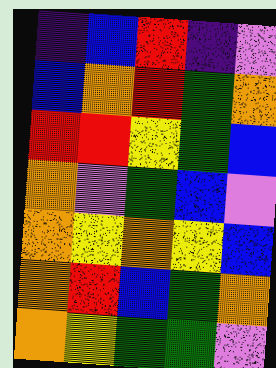[["indigo", "blue", "red", "indigo", "violet"], ["blue", "orange", "red", "green", "orange"], ["red", "red", "yellow", "green", "blue"], ["orange", "violet", "green", "blue", "violet"], ["orange", "yellow", "orange", "yellow", "blue"], ["orange", "red", "blue", "green", "orange"], ["orange", "yellow", "green", "green", "violet"]]